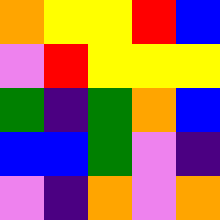[["orange", "yellow", "yellow", "red", "blue"], ["violet", "red", "yellow", "yellow", "yellow"], ["green", "indigo", "green", "orange", "blue"], ["blue", "blue", "green", "violet", "indigo"], ["violet", "indigo", "orange", "violet", "orange"]]